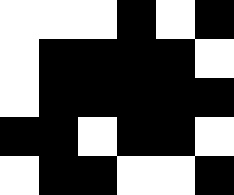[["white", "white", "white", "black", "white", "black"], ["white", "black", "black", "black", "black", "white"], ["white", "black", "black", "black", "black", "black"], ["black", "black", "white", "black", "black", "white"], ["white", "black", "black", "white", "white", "black"]]